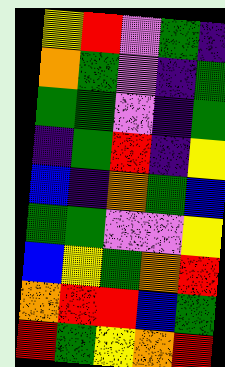[["yellow", "red", "violet", "green", "indigo"], ["orange", "green", "violet", "indigo", "green"], ["green", "green", "violet", "indigo", "green"], ["indigo", "green", "red", "indigo", "yellow"], ["blue", "indigo", "orange", "green", "blue"], ["green", "green", "violet", "violet", "yellow"], ["blue", "yellow", "green", "orange", "red"], ["orange", "red", "red", "blue", "green"], ["red", "green", "yellow", "orange", "red"]]